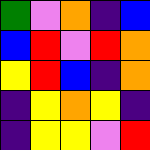[["green", "violet", "orange", "indigo", "blue"], ["blue", "red", "violet", "red", "orange"], ["yellow", "red", "blue", "indigo", "orange"], ["indigo", "yellow", "orange", "yellow", "indigo"], ["indigo", "yellow", "yellow", "violet", "red"]]